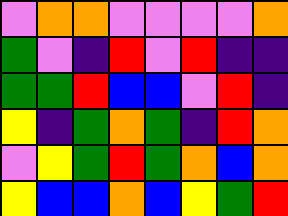[["violet", "orange", "orange", "violet", "violet", "violet", "violet", "orange"], ["green", "violet", "indigo", "red", "violet", "red", "indigo", "indigo"], ["green", "green", "red", "blue", "blue", "violet", "red", "indigo"], ["yellow", "indigo", "green", "orange", "green", "indigo", "red", "orange"], ["violet", "yellow", "green", "red", "green", "orange", "blue", "orange"], ["yellow", "blue", "blue", "orange", "blue", "yellow", "green", "red"]]